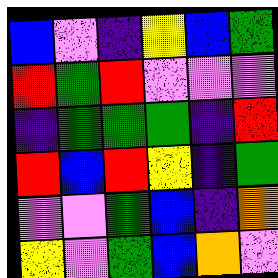[["blue", "violet", "indigo", "yellow", "blue", "green"], ["red", "green", "red", "violet", "violet", "violet"], ["indigo", "green", "green", "green", "indigo", "red"], ["red", "blue", "red", "yellow", "indigo", "green"], ["violet", "violet", "green", "blue", "indigo", "orange"], ["yellow", "violet", "green", "blue", "orange", "violet"]]